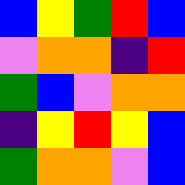[["blue", "yellow", "green", "red", "blue"], ["violet", "orange", "orange", "indigo", "red"], ["green", "blue", "violet", "orange", "orange"], ["indigo", "yellow", "red", "yellow", "blue"], ["green", "orange", "orange", "violet", "blue"]]